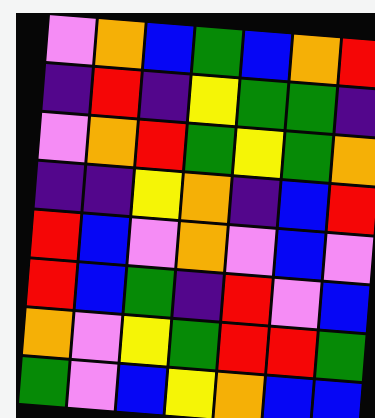[["violet", "orange", "blue", "green", "blue", "orange", "red"], ["indigo", "red", "indigo", "yellow", "green", "green", "indigo"], ["violet", "orange", "red", "green", "yellow", "green", "orange"], ["indigo", "indigo", "yellow", "orange", "indigo", "blue", "red"], ["red", "blue", "violet", "orange", "violet", "blue", "violet"], ["red", "blue", "green", "indigo", "red", "violet", "blue"], ["orange", "violet", "yellow", "green", "red", "red", "green"], ["green", "violet", "blue", "yellow", "orange", "blue", "blue"]]